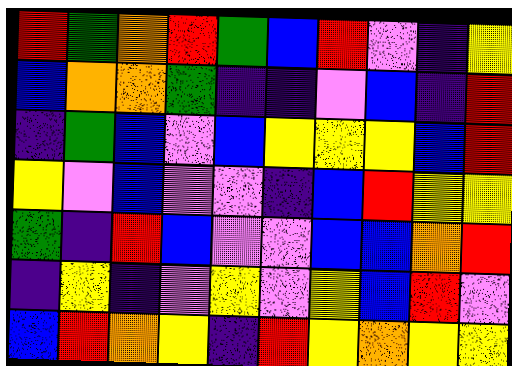[["red", "green", "orange", "red", "green", "blue", "red", "violet", "indigo", "yellow"], ["blue", "orange", "orange", "green", "indigo", "indigo", "violet", "blue", "indigo", "red"], ["indigo", "green", "blue", "violet", "blue", "yellow", "yellow", "yellow", "blue", "red"], ["yellow", "violet", "blue", "violet", "violet", "indigo", "blue", "red", "yellow", "yellow"], ["green", "indigo", "red", "blue", "violet", "violet", "blue", "blue", "orange", "red"], ["indigo", "yellow", "indigo", "violet", "yellow", "violet", "yellow", "blue", "red", "violet"], ["blue", "red", "orange", "yellow", "indigo", "red", "yellow", "orange", "yellow", "yellow"]]